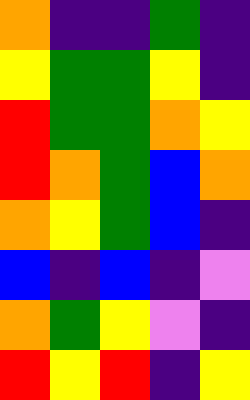[["orange", "indigo", "indigo", "green", "indigo"], ["yellow", "green", "green", "yellow", "indigo"], ["red", "green", "green", "orange", "yellow"], ["red", "orange", "green", "blue", "orange"], ["orange", "yellow", "green", "blue", "indigo"], ["blue", "indigo", "blue", "indigo", "violet"], ["orange", "green", "yellow", "violet", "indigo"], ["red", "yellow", "red", "indigo", "yellow"]]